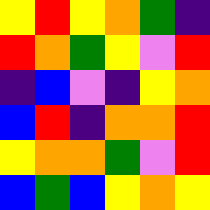[["yellow", "red", "yellow", "orange", "green", "indigo"], ["red", "orange", "green", "yellow", "violet", "red"], ["indigo", "blue", "violet", "indigo", "yellow", "orange"], ["blue", "red", "indigo", "orange", "orange", "red"], ["yellow", "orange", "orange", "green", "violet", "red"], ["blue", "green", "blue", "yellow", "orange", "yellow"]]